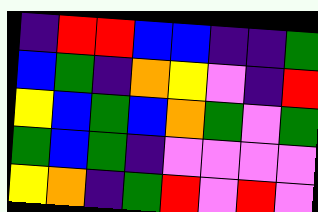[["indigo", "red", "red", "blue", "blue", "indigo", "indigo", "green"], ["blue", "green", "indigo", "orange", "yellow", "violet", "indigo", "red"], ["yellow", "blue", "green", "blue", "orange", "green", "violet", "green"], ["green", "blue", "green", "indigo", "violet", "violet", "violet", "violet"], ["yellow", "orange", "indigo", "green", "red", "violet", "red", "violet"]]